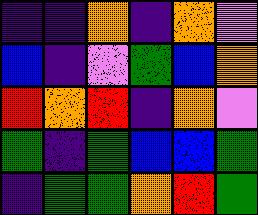[["indigo", "indigo", "orange", "indigo", "orange", "violet"], ["blue", "indigo", "violet", "green", "blue", "orange"], ["red", "orange", "red", "indigo", "orange", "violet"], ["green", "indigo", "green", "blue", "blue", "green"], ["indigo", "green", "green", "orange", "red", "green"]]